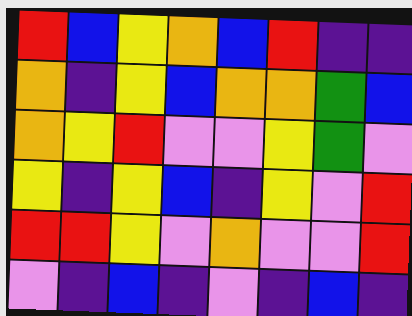[["red", "blue", "yellow", "orange", "blue", "red", "indigo", "indigo"], ["orange", "indigo", "yellow", "blue", "orange", "orange", "green", "blue"], ["orange", "yellow", "red", "violet", "violet", "yellow", "green", "violet"], ["yellow", "indigo", "yellow", "blue", "indigo", "yellow", "violet", "red"], ["red", "red", "yellow", "violet", "orange", "violet", "violet", "red"], ["violet", "indigo", "blue", "indigo", "violet", "indigo", "blue", "indigo"]]